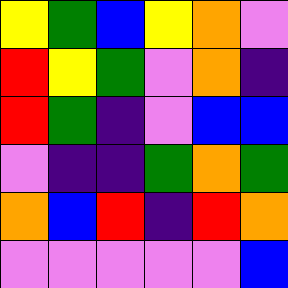[["yellow", "green", "blue", "yellow", "orange", "violet"], ["red", "yellow", "green", "violet", "orange", "indigo"], ["red", "green", "indigo", "violet", "blue", "blue"], ["violet", "indigo", "indigo", "green", "orange", "green"], ["orange", "blue", "red", "indigo", "red", "orange"], ["violet", "violet", "violet", "violet", "violet", "blue"]]